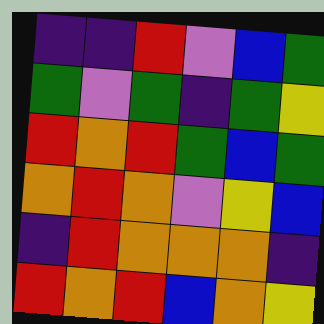[["indigo", "indigo", "red", "violet", "blue", "green"], ["green", "violet", "green", "indigo", "green", "yellow"], ["red", "orange", "red", "green", "blue", "green"], ["orange", "red", "orange", "violet", "yellow", "blue"], ["indigo", "red", "orange", "orange", "orange", "indigo"], ["red", "orange", "red", "blue", "orange", "yellow"]]